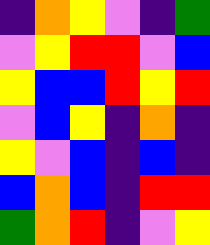[["indigo", "orange", "yellow", "violet", "indigo", "green"], ["violet", "yellow", "red", "red", "violet", "blue"], ["yellow", "blue", "blue", "red", "yellow", "red"], ["violet", "blue", "yellow", "indigo", "orange", "indigo"], ["yellow", "violet", "blue", "indigo", "blue", "indigo"], ["blue", "orange", "blue", "indigo", "red", "red"], ["green", "orange", "red", "indigo", "violet", "yellow"]]